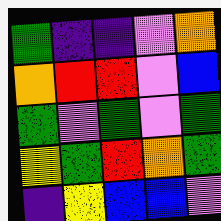[["green", "indigo", "indigo", "violet", "orange"], ["orange", "red", "red", "violet", "blue"], ["green", "violet", "green", "violet", "green"], ["yellow", "green", "red", "orange", "green"], ["indigo", "yellow", "blue", "blue", "violet"]]